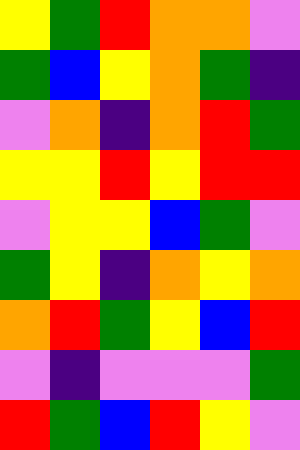[["yellow", "green", "red", "orange", "orange", "violet"], ["green", "blue", "yellow", "orange", "green", "indigo"], ["violet", "orange", "indigo", "orange", "red", "green"], ["yellow", "yellow", "red", "yellow", "red", "red"], ["violet", "yellow", "yellow", "blue", "green", "violet"], ["green", "yellow", "indigo", "orange", "yellow", "orange"], ["orange", "red", "green", "yellow", "blue", "red"], ["violet", "indigo", "violet", "violet", "violet", "green"], ["red", "green", "blue", "red", "yellow", "violet"]]